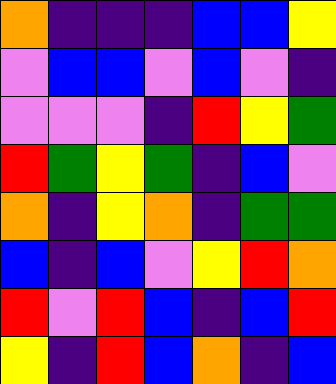[["orange", "indigo", "indigo", "indigo", "blue", "blue", "yellow"], ["violet", "blue", "blue", "violet", "blue", "violet", "indigo"], ["violet", "violet", "violet", "indigo", "red", "yellow", "green"], ["red", "green", "yellow", "green", "indigo", "blue", "violet"], ["orange", "indigo", "yellow", "orange", "indigo", "green", "green"], ["blue", "indigo", "blue", "violet", "yellow", "red", "orange"], ["red", "violet", "red", "blue", "indigo", "blue", "red"], ["yellow", "indigo", "red", "blue", "orange", "indigo", "blue"]]